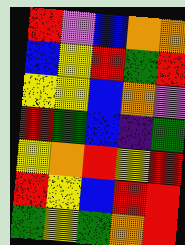[["red", "violet", "blue", "orange", "orange"], ["blue", "yellow", "red", "green", "red"], ["yellow", "yellow", "blue", "orange", "violet"], ["red", "green", "blue", "indigo", "green"], ["yellow", "orange", "red", "yellow", "red"], ["red", "yellow", "blue", "red", "red"], ["green", "yellow", "green", "orange", "red"]]